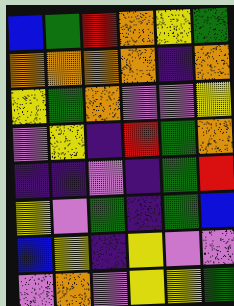[["blue", "green", "red", "orange", "yellow", "green"], ["orange", "orange", "orange", "orange", "indigo", "orange"], ["yellow", "green", "orange", "violet", "violet", "yellow"], ["violet", "yellow", "indigo", "red", "green", "orange"], ["indigo", "indigo", "violet", "indigo", "green", "red"], ["yellow", "violet", "green", "indigo", "green", "blue"], ["blue", "yellow", "indigo", "yellow", "violet", "violet"], ["violet", "orange", "violet", "yellow", "yellow", "green"]]